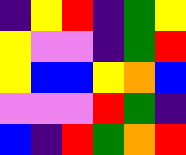[["indigo", "yellow", "red", "indigo", "green", "yellow"], ["yellow", "violet", "violet", "indigo", "green", "red"], ["yellow", "blue", "blue", "yellow", "orange", "blue"], ["violet", "violet", "violet", "red", "green", "indigo"], ["blue", "indigo", "red", "green", "orange", "red"]]